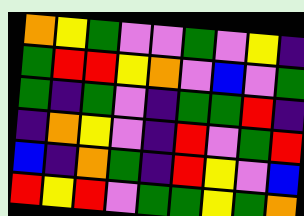[["orange", "yellow", "green", "violet", "violet", "green", "violet", "yellow", "indigo"], ["green", "red", "red", "yellow", "orange", "violet", "blue", "violet", "green"], ["green", "indigo", "green", "violet", "indigo", "green", "green", "red", "indigo"], ["indigo", "orange", "yellow", "violet", "indigo", "red", "violet", "green", "red"], ["blue", "indigo", "orange", "green", "indigo", "red", "yellow", "violet", "blue"], ["red", "yellow", "red", "violet", "green", "green", "yellow", "green", "orange"]]